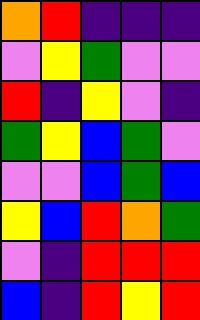[["orange", "red", "indigo", "indigo", "indigo"], ["violet", "yellow", "green", "violet", "violet"], ["red", "indigo", "yellow", "violet", "indigo"], ["green", "yellow", "blue", "green", "violet"], ["violet", "violet", "blue", "green", "blue"], ["yellow", "blue", "red", "orange", "green"], ["violet", "indigo", "red", "red", "red"], ["blue", "indigo", "red", "yellow", "red"]]